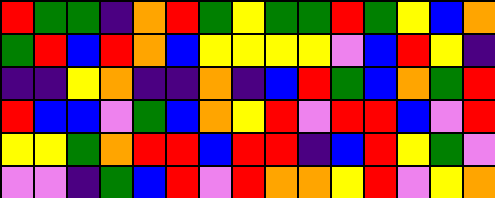[["red", "green", "green", "indigo", "orange", "red", "green", "yellow", "green", "green", "red", "green", "yellow", "blue", "orange"], ["green", "red", "blue", "red", "orange", "blue", "yellow", "yellow", "yellow", "yellow", "violet", "blue", "red", "yellow", "indigo"], ["indigo", "indigo", "yellow", "orange", "indigo", "indigo", "orange", "indigo", "blue", "red", "green", "blue", "orange", "green", "red"], ["red", "blue", "blue", "violet", "green", "blue", "orange", "yellow", "red", "violet", "red", "red", "blue", "violet", "red"], ["yellow", "yellow", "green", "orange", "red", "red", "blue", "red", "red", "indigo", "blue", "red", "yellow", "green", "violet"], ["violet", "violet", "indigo", "green", "blue", "red", "violet", "red", "orange", "orange", "yellow", "red", "violet", "yellow", "orange"]]